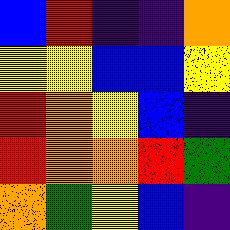[["blue", "red", "indigo", "indigo", "orange"], ["yellow", "yellow", "blue", "blue", "yellow"], ["red", "orange", "yellow", "blue", "indigo"], ["red", "orange", "orange", "red", "green"], ["orange", "green", "yellow", "blue", "indigo"]]